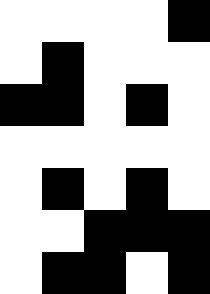[["white", "white", "white", "white", "black"], ["white", "black", "white", "white", "white"], ["black", "black", "white", "black", "white"], ["white", "white", "white", "white", "white"], ["white", "black", "white", "black", "white"], ["white", "white", "black", "black", "black"], ["white", "black", "black", "white", "black"]]